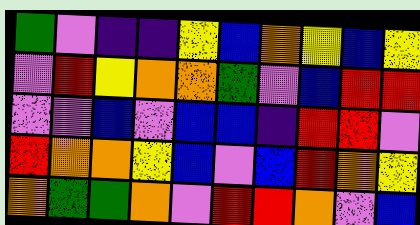[["green", "violet", "indigo", "indigo", "yellow", "blue", "orange", "yellow", "blue", "yellow"], ["violet", "red", "yellow", "orange", "orange", "green", "violet", "blue", "red", "red"], ["violet", "violet", "blue", "violet", "blue", "blue", "indigo", "red", "red", "violet"], ["red", "orange", "orange", "yellow", "blue", "violet", "blue", "red", "orange", "yellow"], ["orange", "green", "green", "orange", "violet", "red", "red", "orange", "violet", "blue"]]